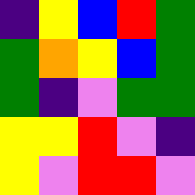[["indigo", "yellow", "blue", "red", "green"], ["green", "orange", "yellow", "blue", "green"], ["green", "indigo", "violet", "green", "green"], ["yellow", "yellow", "red", "violet", "indigo"], ["yellow", "violet", "red", "red", "violet"]]